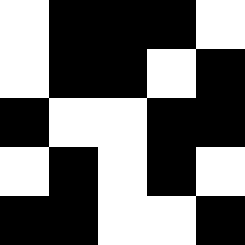[["white", "black", "black", "black", "white"], ["white", "black", "black", "white", "black"], ["black", "white", "white", "black", "black"], ["white", "black", "white", "black", "white"], ["black", "black", "white", "white", "black"]]